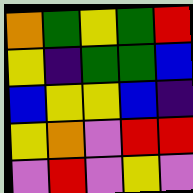[["orange", "green", "yellow", "green", "red"], ["yellow", "indigo", "green", "green", "blue"], ["blue", "yellow", "yellow", "blue", "indigo"], ["yellow", "orange", "violet", "red", "red"], ["violet", "red", "violet", "yellow", "violet"]]